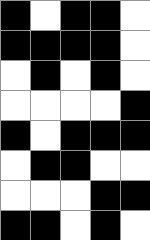[["black", "white", "black", "black", "white"], ["black", "black", "black", "black", "white"], ["white", "black", "white", "black", "white"], ["white", "white", "white", "white", "black"], ["black", "white", "black", "black", "black"], ["white", "black", "black", "white", "white"], ["white", "white", "white", "black", "black"], ["black", "black", "white", "black", "white"]]